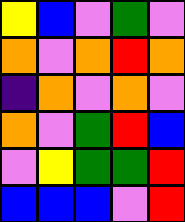[["yellow", "blue", "violet", "green", "violet"], ["orange", "violet", "orange", "red", "orange"], ["indigo", "orange", "violet", "orange", "violet"], ["orange", "violet", "green", "red", "blue"], ["violet", "yellow", "green", "green", "red"], ["blue", "blue", "blue", "violet", "red"]]